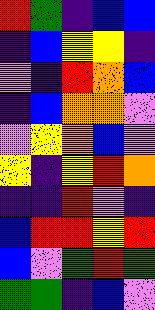[["red", "green", "indigo", "blue", "blue"], ["indigo", "blue", "yellow", "yellow", "indigo"], ["violet", "indigo", "red", "orange", "blue"], ["indigo", "blue", "orange", "orange", "violet"], ["violet", "yellow", "orange", "blue", "violet"], ["yellow", "indigo", "yellow", "red", "orange"], ["indigo", "indigo", "red", "violet", "indigo"], ["blue", "red", "red", "yellow", "red"], ["blue", "violet", "green", "red", "green"], ["green", "green", "indigo", "blue", "violet"]]